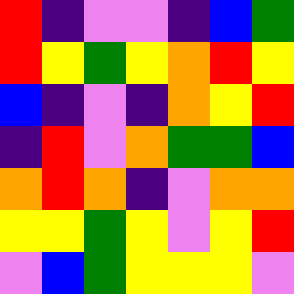[["red", "indigo", "violet", "violet", "indigo", "blue", "green"], ["red", "yellow", "green", "yellow", "orange", "red", "yellow"], ["blue", "indigo", "violet", "indigo", "orange", "yellow", "red"], ["indigo", "red", "violet", "orange", "green", "green", "blue"], ["orange", "red", "orange", "indigo", "violet", "orange", "orange"], ["yellow", "yellow", "green", "yellow", "violet", "yellow", "red"], ["violet", "blue", "green", "yellow", "yellow", "yellow", "violet"]]